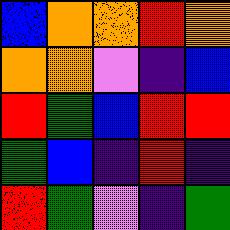[["blue", "orange", "orange", "red", "orange"], ["orange", "orange", "violet", "indigo", "blue"], ["red", "green", "blue", "red", "red"], ["green", "blue", "indigo", "red", "indigo"], ["red", "green", "violet", "indigo", "green"]]